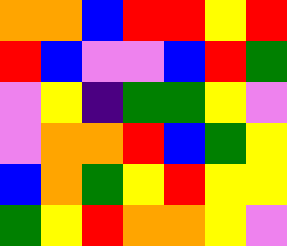[["orange", "orange", "blue", "red", "red", "yellow", "red"], ["red", "blue", "violet", "violet", "blue", "red", "green"], ["violet", "yellow", "indigo", "green", "green", "yellow", "violet"], ["violet", "orange", "orange", "red", "blue", "green", "yellow"], ["blue", "orange", "green", "yellow", "red", "yellow", "yellow"], ["green", "yellow", "red", "orange", "orange", "yellow", "violet"]]